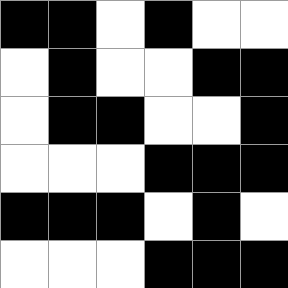[["black", "black", "white", "black", "white", "white"], ["white", "black", "white", "white", "black", "black"], ["white", "black", "black", "white", "white", "black"], ["white", "white", "white", "black", "black", "black"], ["black", "black", "black", "white", "black", "white"], ["white", "white", "white", "black", "black", "black"]]